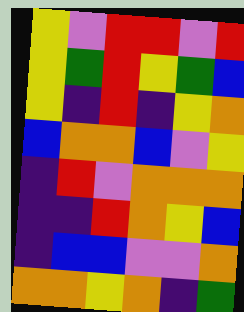[["yellow", "violet", "red", "red", "violet", "red"], ["yellow", "green", "red", "yellow", "green", "blue"], ["yellow", "indigo", "red", "indigo", "yellow", "orange"], ["blue", "orange", "orange", "blue", "violet", "yellow"], ["indigo", "red", "violet", "orange", "orange", "orange"], ["indigo", "indigo", "red", "orange", "yellow", "blue"], ["indigo", "blue", "blue", "violet", "violet", "orange"], ["orange", "orange", "yellow", "orange", "indigo", "green"]]